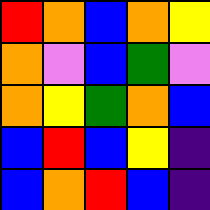[["red", "orange", "blue", "orange", "yellow"], ["orange", "violet", "blue", "green", "violet"], ["orange", "yellow", "green", "orange", "blue"], ["blue", "red", "blue", "yellow", "indigo"], ["blue", "orange", "red", "blue", "indigo"]]